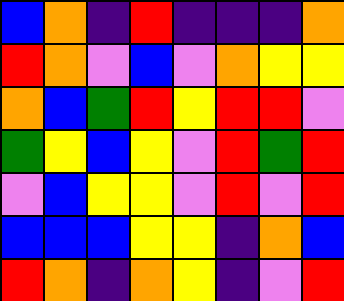[["blue", "orange", "indigo", "red", "indigo", "indigo", "indigo", "orange"], ["red", "orange", "violet", "blue", "violet", "orange", "yellow", "yellow"], ["orange", "blue", "green", "red", "yellow", "red", "red", "violet"], ["green", "yellow", "blue", "yellow", "violet", "red", "green", "red"], ["violet", "blue", "yellow", "yellow", "violet", "red", "violet", "red"], ["blue", "blue", "blue", "yellow", "yellow", "indigo", "orange", "blue"], ["red", "orange", "indigo", "orange", "yellow", "indigo", "violet", "red"]]